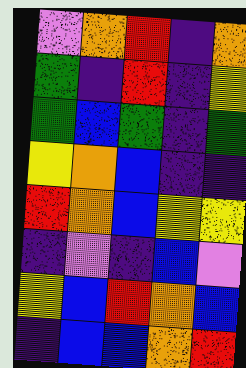[["violet", "orange", "red", "indigo", "orange"], ["green", "indigo", "red", "indigo", "yellow"], ["green", "blue", "green", "indigo", "green"], ["yellow", "orange", "blue", "indigo", "indigo"], ["red", "orange", "blue", "yellow", "yellow"], ["indigo", "violet", "indigo", "blue", "violet"], ["yellow", "blue", "red", "orange", "blue"], ["indigo", "blue", "blue", "orange", "red"]]